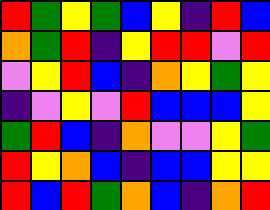[["red", "green", "yellow", "green", "blue", "yellow", "indigo", "red", "blue"], ["orange", "green", "red", "indigo", "yellow", "red", "red", "violet", "red"], ["violet", "yellow", "red", "blue", "indigo", "orange", "yellow", "green", "yellow"], ["indigo", "violet", "yellow", "violet", "red", "blue", "blue", "blue", "yellow"], ["green", "red", "blue", "indigo", "orange", "violet", "violet", "yellow", "green"], ["red", "yellow", "orange", "blue", "indigo", "blue", "blue", "yellow", "yellow"], ["red", "blue", "red", "green", "orange", "blue", "indigo", "orange", "red"]]